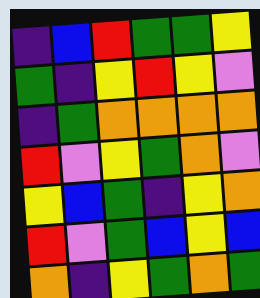[["indigo", "blue", "red", "green", "green", "yellow"], ["green", "indigo", "yellow", "red", "yellow", "violet"], ["indigo", "green", "orange", "orange", "orange", "orange"], ["red", "violet", "yellow", "green", "orange", "violet"], ["yellow", "blue", "green", "indigo", "yellow", "orange"], ["red", "violet", "green", "blue", "yellow", "blue"], ["orange", "indigo", "yellow", "green", "orange", "green"]]